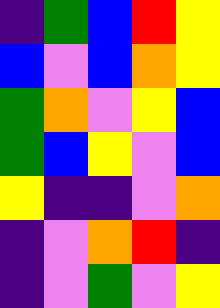[["indigo", "green", "blue", "red", "yellow"], ["blue", "violet", "blue", "orange", "yellow"], ["green", "orange", "violet", "yellow", "blue"], ["green", "blue", "yellow", "violet", "blue"], ["yellow", "indigo", "indigo", "violet", "orange"], ["indigo", "violet", "orange", "red", "indigo"], ["indigo", "violet", "green", "violet", "yellow"]]